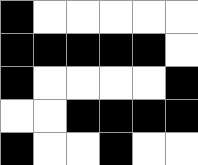[["black", "white", "white", "white", "white", "white"], ["black", "black", "black", "black", "black", "white"], ["black", "white", "white", "white", "white", "black"], ["white", "white", "black", "black", "black", "black"], ["black", "white", "white", "black", "white", "white"]]